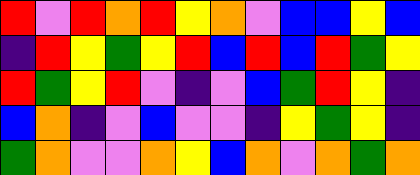[["red", "violet", "red", "orange", "red", "yellow", "orange", "violet", "blue", "blue", "yellow", "blue"], ["indigo", "red", "yellow", "green", "yellow", "red", "blue", "red", "blue", "red", "green", "yellow"], ["red", "green", "yellow", "red", "violet", "indigo", "violet", "blue", "green", "red", "yellow", "indigo"], ["blue", "orange", "indigo", "violet", "blue", "violet", "violet", "indigo", "yellow", "green", "yellow", "indigo"], ["green", "orange", "violet", "violet", "orange", "yellow", "blue", "orange", "violet", "orange", "green", "orange"]]